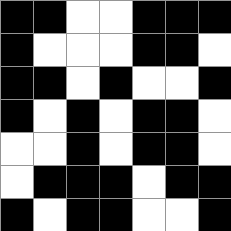[["black", "black", "white", "white", "black", "black", "black"], ["black", "white", "white", "white", "black", "black", "white"], ["black", "black", "white", "black", "white", "white", "black"], ["black", "white", "black", "white", "black", "black", "white"], ["white", "white", "black", "white", "black", "black", "white"], ["white", "black", "black", "black", "white", "black", "black"], ["black", "white", "black", "black", "white", "white", "black"]]